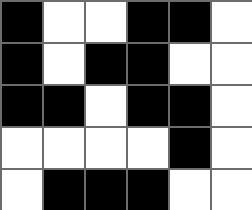[["black", "white", "white", "black", "black", "white"], ["black", "white", "black", "black", "white", "white"], ["black", "black", "white", "black", "black", "white"], ["white", "white", "white", "white", "black", "white"], ["white", "black", "black", "black", "white", "white"]]